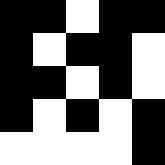[["black", "black", "white", "black", "black"], ["black", "white", "black", "black", "white"], ["black", "black", "white", "black", "white"], ["black", "white", "black", "white", "black"], ["white", "white", "white", "white", "black"]]